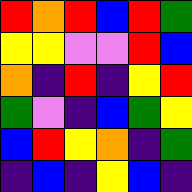[["red", "orange", "red", "blue", "red", "green"], ["yellow", "yellow", "violet", "violet", "red", "blue"], ["orange", "indigo", "red", "indigo", "yellow", "red"], ["green", "violet", "indigo", "blue", "green", "yellow"], ["blue", "red", "yellow", "orange", "indigo", "green"], ["indigo", "blue", "indigo", "yellow", "blue", "indigo"]]